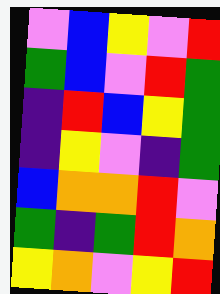[["violet", "blue", "yellow", "violet", "red"], ["green", "blue", "violet", "red", "green"], ["indigo", "red", "blue", "yellow", "green"], ["indigo", "yellow", "violet", "indigo", "green"], ["blue", "orange", "orange", "red", "violet"], ["green", "indigo", "green", "red", "orange"], ["yellow", "orange", "violet", "yellow", "red"]]